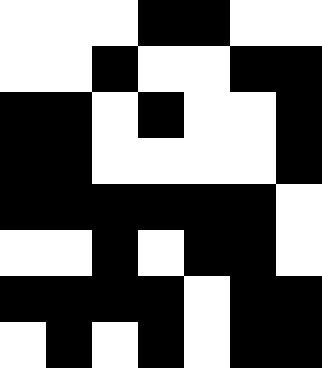[["white", "white", "white", "black", "black", "white", "white"], ["white", "white", "black", "white", "white", "black", "black"], ["black", "black", "white", "black", "white", "white", "black"], ["black", "black", "white", "white", "white", "white", "black"], ["black", "black", "black", "black", "black", "black", "white"], ["white", "white", "black", "white", "black", "black", "white"], ["black", "black", "black", "black", "white", "black", "black"], ["white", "black", "white", "black", "white", "black", "black"]]